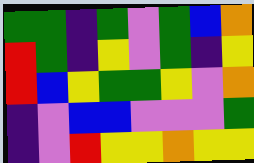[["green", "green", "indigo", "green", "violet", "green", "blue", "orange"], ["red", "green", "indigo", "yellow", "violet", "green", "indigo", "yellow"], ["red", "blue", "yellow", "green", "green", "yellow", "violet", "orange"], ["indigo", "violet", "blue", "blue", "violet", "violet", "violet", "green"], ["indigo", "violet", "red", "yellow", "yellow", "orange", "yellow", "yellow"]]